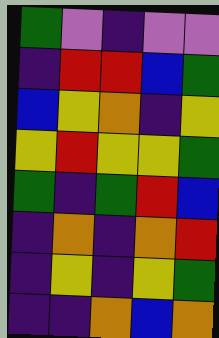[["green", "violet", "indigo", "violet", "violet"], ["indigo", "red", "red", "blue", "green"], ["blue", "yellow", "orange", "indigo", "yellow"], ["yellow", "red", "yellow", "yellow", "green"], ["green", "indigo", "green", "red", "blue"], ["indigo", "orange", "indigo", "orange", "red"], ["indigo", "yellow", "indigo", "yellow", "green"], ["indigo", "indigo", "orange", "blue", "orange"]]